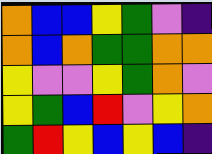[["orange", "blue", "blue", "yellow", "green", "violet", "indigo"], ["orange", "blue", "orange", "green", "green", "orange", "orange"], ["yellow", "violet", "violet", "yellow", "green", "orange", "violet"], ["yellow", "green", "blue", "red", "violet", "yellow", "orange"], ["green", "red", "yellow", "blue", "yellow", "blue", "indigo"]]